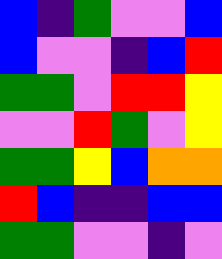[["blue", "indigo", "green", "violet", "violet", "blue"], ["blue", "violet", "violet", "indigo", "blue", "red"], ["green", "green", "violet", "red", "red", "yellow"], ["violet", "violet", "red", "green", "violet", "yellow"], ["green", "green", "yellow", "blue", "orange", "orange"], ["red", "blue", "indigo", "indigo", "blue", "blue"], ["green", "green", "violet", "violet", "indigo", "violet"]]